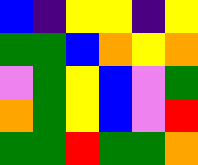[["blue", "indigo", "yellow", "yellow", "indigo", "yellow"], ["green", "green", "blue", "orange", "yellow", "orange"], ["violet", "green", "yellow", "blue", "violet", "green"], ["orange", "green", "yellow", "blue", "violet", "red"], ["green", "green", "red", "green", "green", "orange"]]